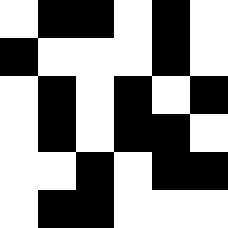[["white", "black", "black", "white", "black", "white"], ["black", "white", "white", "white", "black", "white"], ["white", "black", "white", "black", "white", "black"], ["white", "black", "white", "black", "black", "white"], ["white", "white", "black", "white", "black", "black"], ["white", "black", "black", "white", "white", "white"]]